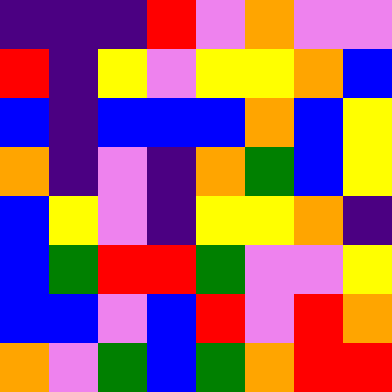[["indigo", "indigo", "indigo", "red", "violet", "orange", "violet", "violet"], ["red", "indigo", "yellow", "violet", "yellow", "yellow", "orange", "blue"], ["blue", "indigo", "blue", "blue", "blue", "orange", "blue", "yellow"], ["orange", "indigo", "violet", "indigo", "orange", "green", "blue", "yellow"], ["blue", "yellow", "violet", "indigo", "yellow", "yellow", "orange", "indigo"], ["blue", "green", "red", "red", "green", "violet", "violet", "yellow"], ["blue", "blue", "violet", "blue", "red", "violet", "red", "orange"], ["orange", "violet", "green", "blue", "green", "orange", "red", "red"]]